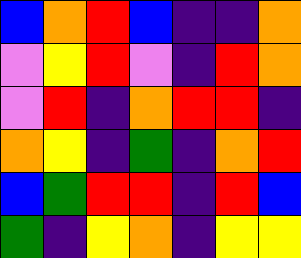[["blue", "orange", "red", "blue", "indigo", "indigo", "orange"], ["violet", "yellow", "red", "violet", "indigo", "red", "orange"], ["violet", "red", "indigo", "orange", "red", "red", "indigo"], ["orange", "yellow", "indigo", "green", "indigo", "orange", "red"], ["blue", "green", "red", "red", "indigo", "red", "blue"], ["green", "indigo", "yellow", "orange", "indigo", "yellow", "yellow"]]